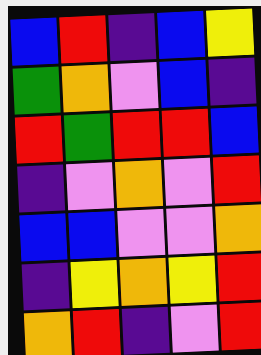[["blue", "red", "indigo", "blue", "yellow"], ["green", "orange", "violet", "blue", "indigo"], ["red", "green", "red", "red", "blue"], ["indigo", "violet", "orange", "violet", "red"], ["blue", "blue", "violet", "violet", "orange"], ["indigo", "yellow", "orange", "yellow", "red"], ["orange", "red", "indigo", "violet", "red"]]